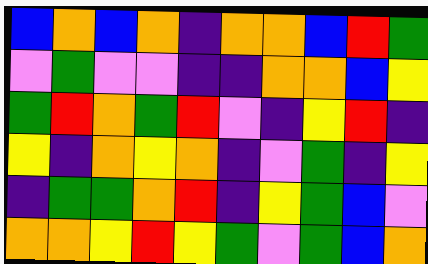[["blue", "orange", "blue", "orange", "indigo", "orange", "orange", "blue", "red", "green"], ["violet", "green", "violet", "violet", "indigo", "indigo", "orange", "orange", "blue", "yellow"], ["green", "red", "orange", "green", "red", "violet", "indigo", "yellow", "red", "indigo"], ["yellow", "indigo", "orange", "yellow", "orange", "indigo", "violet", "green", "indigo", "yellow"], ["indigo", "green", "green", "orange", "red", "indigo", "yellow", "green", "blue", "violet"], ["orange", "orange", "yellow", "red", "yellow", "green", "violet", "green", "blue", "orange"]]